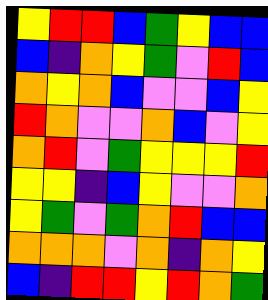[["yellow", "red", "red", "blue", "green", "yellow", "blue", "blue"], ["blue", "indigo", "orange", "yellow", "green", "violet", "red", "blue"], ["orange", "yellow", "orange", "blue", "violet", "violet", "blue", "yellow"], ["red", "orange", "violet", "violet", "orange", "blue", "violet", "yellow"], ["orange", "red", "violet", "green", "yellow", "yellow", "yellow", "red"], ["yellow", "yellow", "indigo", "blue", "yellow", "violet", "violet", "orange"], ["yellow", "green", "violet", "green", "orange", "red", "blue", "blue"], ["orange", "orange", "orange", "violet", "orange", "indigo", "orange", "yellow"], ["blue", "indigo", "red", "red", "yellow", "red", "orange", "green"]]